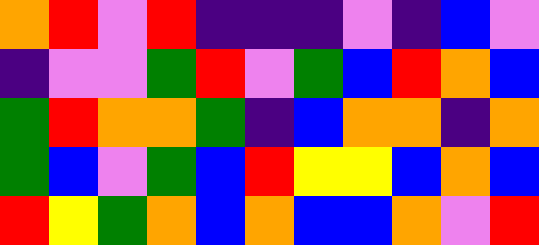[["orange", "red", "violet", "red", "indigo", "indigo", "indigo", "violet", "indigo", "blue", "violet"], ["indigo", "violet", "violet", "green", "red", "violet", "green", "blue", "red", "orange", "blue"], ["green", "red", "orange", "orange", "green", "indigo", "blue", "orange", "orange", "indigo", "orange"], ["green", "blue", "violet", "green", "blue", "red", "yellow", "yellow", "blue", "orange", "blue"], ["red", "yellow", "green", "orange", "blue", "orange", "blue", "blue", "orange", "violet", "red"]]